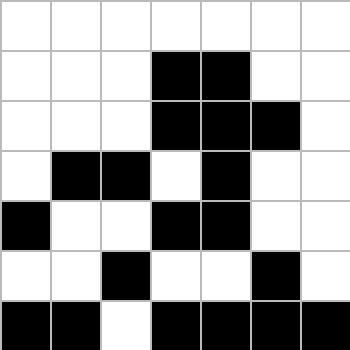[["white", "white", "white", "white", "white", "white", "white"], ["white", "white", "white", "black", "black", "white", "white"], ["white", "white", "white", "black", "black", "black", "white"], ["white", "black", "black", "white", "black", "white", "white"], ["black", "white", "white", "black", "black", "white", "white"], ["white", "white", "black", "white", "white", "black", "white"], ["black", "black", "white", "black", "black", "black", "black"]]